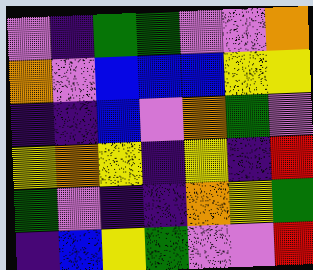[["violet", "indigo", "green", "green", "violet", "violet", "orange"], ["orange", "violet", "blue", "blue", "blue", "yellow", "yellow"], ["indigo", "indigo", "blue", "violet", "orange", "green", "violet"], ["yellow", "orange", "yellow", "indigo", "yellow", "indigo", "red"], ["green", "violet", "indigo", "indigo", "orange", "yellow", "green"], ["indigo", "blue", "yellow", "green", "violet", "violet", "red"]]